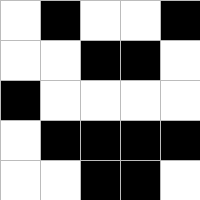[["white", "black", "white", "white", "black"], ["white", "white", "black", "black", "white"], ["black", "white", "white", "white", "white"], ["white", "black", "black", "black", "black"], ["white", "white", "black", "black", "white"]]